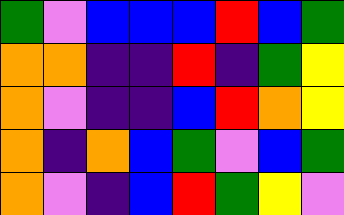[["green", "violet", "blue", "blue", "blue", "red", "blue", "green"], ["orange", "orange", "indigo", "indigo", "red", "indigo", "green", "yellow"], ["orange", "violet", "indigo", "indigo", "blue", "red", "orange", "yellow"], ["orange", "indigo", "orange", "blue", "green", "violet", "blue", "green"], ["orange", "violet", "indigo", "blue", "red", "green", "yellow", "violet"]]